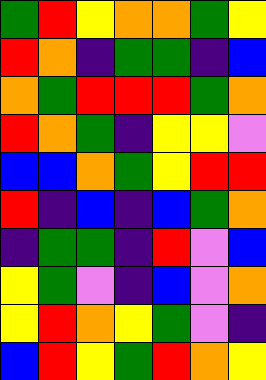[["green", "red", "yellow", "orange", "orange", "green", "yellow"], ["red", "orange", "indigo", "green", "green", "indigo", "blue"], ["orange", "green", "red", "red", "red", "green", "orange"], ["red", "orange", "green", "indigo", "yellow", "yellow", "violet"], ["blue", "blue", "orange", "green", "yellow", "red", "red"], ["red", "indigo", "blue", "indigo", "blue", "green", "orange"], ["indigo", "green", "green", "indigo", "red", "violet", "blue"], ["yellow", "green", "violet", "indigo", "blue", "violet", "orange"], ["yellow", "red", "orange", "yellow", "green", "violet", "indigo"], ["blue", "red", "yellow", "green", "red", "orange", "yellow"]]